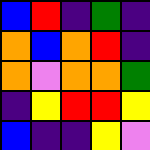[["blue", "red", "indigo", "green", "indigo"], ["orange", "blue", "orange", "red", "indigo"], ["orange", "violet", "orange", "orange", "green"], ["indigo", "yellow", "red", "red", "yellow"], ["blue", "indigo", "indigo", "yellow", "violet"]]